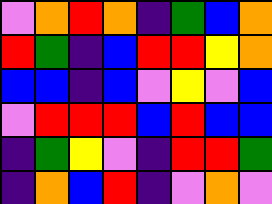[["violet", "orange", "red", "orange", "indigo", "green", "blue", "orange"], ["red", "green", "indigo", "blue", "red", "red", "yellow", "orange"], ["blue", "blue", "indigo", "blue", "violet", "yellow", "violet", "blue"], ["violet", "red", "red", "red", "blue", "red", "blue", "blue"], ["indigo", "green", "yellow", "violet", "indigo", "red", "red", "green"], ["indigo", "orange", "blue", "red", "indigo", "violet", "orange", "violet"]]